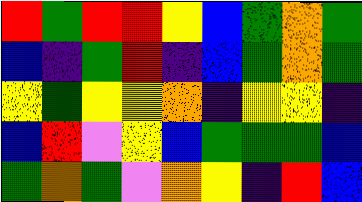[["red", "green", "red", "red", "yellow", "blue", "green", "orange", "green"], ["blue", "indigo", "green", "red", "indigo", "blue", "green", "orange", "green"], ["yellow", "green", "yellow", "yellow", "orange", "indigo", "yellow", "yellow", "indigo"], ["blue", "red", "violet", "yellow", "blue", "green", "green", "green", "blue"], ["green", "orange", "green", "violet", "orange", "yellow", "indigo", "red", "blue"]]